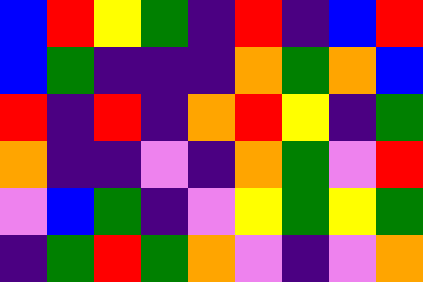[["blue", "red", "yellow", "green", "indigo", "red", "indigo", "blue", "red"], ["blue", "green", "indigo", "indigo", "indigo", "orange", "green", "orange", "blue"], ["red", "indigo", "red", "indigo", "orange", "red", "yellow", "indigo", "green"], ["orange", "indigo", "indigo", "violet", "indigo", "orange", "green", "violet", "red"], ["violet", "blue", "green", "indigo", "violet", "yellow", "green", "yellow", "green"], ["indigo", "green", "red", "green", "orange", "violet", "indigo", "violet", "orange"]]